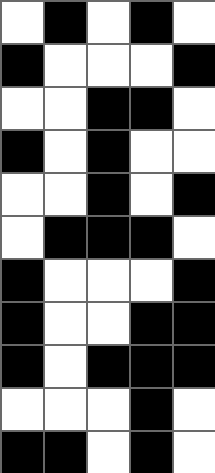[["white", "black", "white", "black", "white"], ["black", "white", "white", "white", "black"], ["white", "white", "black", "black", "white"], ["black", "white", "black", "white", "white"], ["white", "white", "black", "white", "black"], ["white", "black", "black", "black", "white"], ["black", "white", "white", "white", "black"], ["black", "white", "white", "black", "black"], ["black", "white", "black", "black", "black"], ["white", "white", "white", "black", "white"], ["black", "black", "white", "black", "white"]]